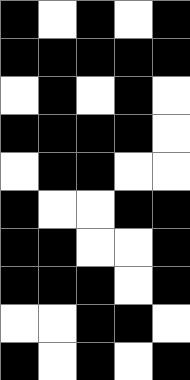[["black", "white", "black", "white", "black"], ["black", "black", "black", "black", "black"], ["white", "black", "white", "black", "white"], ["black", "black", "black", "black", "white"], ["white", "black", "black", "white", "white"], ["black", "white", "white", "black", "black"], ["black", "black", "white", "white", "black"], ["black", "black", "black", "white", "black"], ["white", "white", "black", "black", "white"], ["black", "white", "black", "white", "black"]]